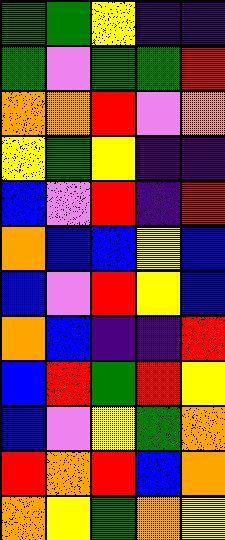[["green", "green", "yellow", "indigo", "indigo"], ["green", "violet", "green", "green", "red"], ["orange", "orange", "red", "violet", "orange"], ["yellow", "green", "yellow", "indigo", "indigo"], ["blue", "violet", "red", "indigo", "red"], ["orange", "blue", "blue", "yellow", "blue"], ["blue", "violet", "red", "yellow", "blue"], ["orange", "blue", "indigo", "indigo", "red"], ["blue", "red", "green", "red", "yellow"], ["blue", "violet", "yellow", "green", "orange"], ["red", "orange", "red", "blue", "orange"], ["orange", "yellow", "green", "orange", "yellow"]]